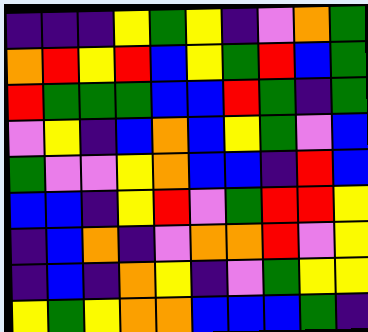[["indigo", "indigo", "indigo", "yellow", "green", "yellow", "indigo", "violet", "orange", "green"], ["orange", "red", "yellow", "red", "blue", "yellow", "green", "red", "blue", "green"], ["red", "green", "green", "green", "blue", "blue", "red", "green", "indigo", "green"], ["violet", "yellow", "indigo", "blue", "orange", "blue", "yellow", "green", "violet", "blue"], ["green", "violet", "violet", "yellow", "orange", "blue", "blue", "indigo", "red", "blue"], ["blue", "blue", "indigo", "yellow", "red", "violet", "green", "red", "red", "yellow"], ["indigo", "blue", "orange", "indigo", "violet", "orange", "orange", "red", "violet", "yellow"], ["indigo", "blue", "indigo", "orange", "yellow", "indigo", "violet", "green", "yellow", "yellow"], ["yellow", "green", "yellow", "orange", "orange", "blue", "blue", "blue", "green", "indigo"]]